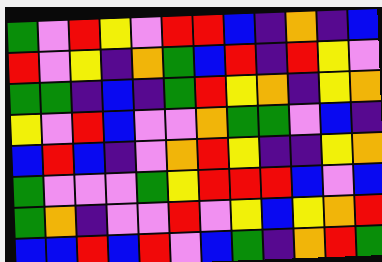[["green", "violet", "red", "yellow", "violet", "red", "red", "blue", "indigo", "orange", "indigo", "blue"], ["red", "violet", "yellow", "indigo", "orange", "green", "blue", "red", "indigo", "red", "yellow", "violet"], ["green", "green", "indigo", "blue", "indigo", "green", "red", "yellow", "orange", "indigo", "yellow", "orange"], ["yellow", "violet", "red", "blue", "violet", "violet", "orange", "green", "green", "violet", "blue", "indigo"], ["blue", "red", "blue", "indigo", "violet", "orange", "red", "yellow", "indigo", "indigo", "yellow", "orange"], ["green", "violet", "violet", "violet", "green", "yellow", "red", "red", "red", "blue", "violet", "blue"], ["green", "orange", "indigo", "violet", "violet", "red", "violet", "yellow", "blue", "yellow", "orange", "red"], ["blue", "blue", "red", "blue", "red", "violet", "blue", "green", "indigo", "orange", "red", "green"]]